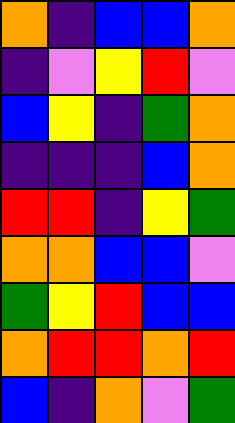[["orange", "indigo", "blue", "blue", "orange"], ["indigo", "violet", "yellow", "red", "violet"], ["blue", "yellow", "indigo", "green", "orange"], ["indigo", "indigo", "indigo", "blue", "orange"], ["red", "red", "indigo", "yellow", "green"], ["orange", "orange", "blue", "blue", "violet"], ["green", "yellow", "red", "blue", "blue"], ["orange", "red", "red", "orange", "red"], ["blue", "indigo", "orange", "violet", "green"]]